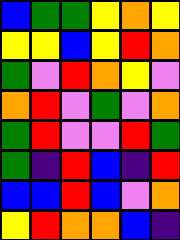[["blue", "green", "green", "yellow", "orange", "yellow"], ["yellow", "yellow", "blue", "yellow", "red", "orange"], ["green", "violet", "red", "orange", "yellow", "violet"], ["orange", "red", "violet", "green", "violet", "orange"], ["green", "red", "violet", "violet", "red", "green"], ["green", "indigo", "red", "blue", "indigo", "red"], ["blue", "blue", "red", "blue", "violet", "orange"], ["yellow", "red", "orange", "orange", "blue", "indigo"]]